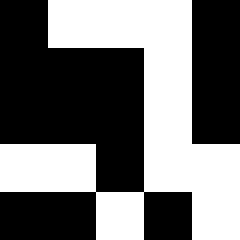[["black", "white", "white", "white", "black"], ["black", "black", "black", "white", "black"], ["black", "black", "black", "white", "black"], ["white", "white", "black", "white", "white"], ["black", "black", "white", "black", "white"]]